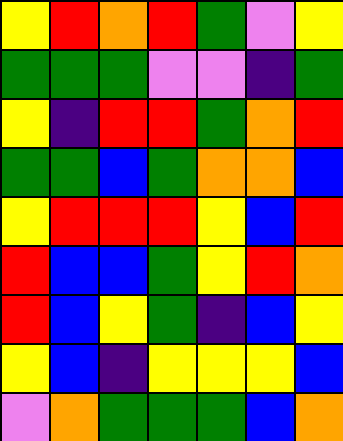[["yellow", "red", "orange", "red", "green", "violet", "yellow"], ["green", "green", "green", "violet", "violet", "indigo", "green"], ["yellow", "indigo", "red", "red", "green", "orange", "red"], ["green", "green", "blue", "green", "orange", "orange", "blue"], ["yellow", "red", "red", "red", "yellow", "blue", "red"], ["red", "blue", "blue", "green", "yellow", "red", "orange"], ["red", "blue", "yellow", "green", "indigo", "blue", "yellow"], ["yellow", "blue", "indigo", "yellow", "yellow", "yellow", "blue"], ["violet", "orange", "green", "green", "green", "blue", "orange"]]